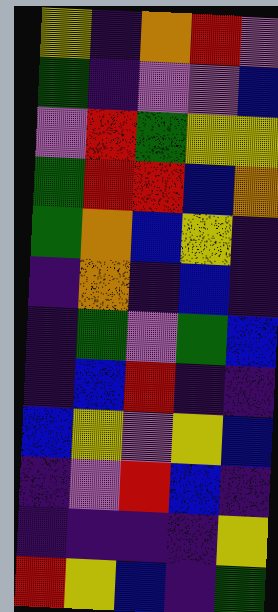[["yellow", "indigo", "orange", "red", "violet"], ["green", "indigo", "violet", "violet", "blue"], ["violet", "red", "green", "yellow", "yellow"], ["green", "red", "red", "blue", "orange"], ["green", "orange", "blue", "yellow", "indigo"], ["indigo", "orange", "indigo", "blue", "indigo"], ["indigo", "green", "violet", "green", "blue"], ["indigo", "blue", "red", "indigo", "indigo"], ["blue", "yellow", "violet", "yellow", "blue"], ["indigo", "violet", "red", "blue", "indigo"], ["indigo", "indigo", "indigo", "indigo", "yellow"], ["red", "yellow", "blue", "indigo", "green"]]